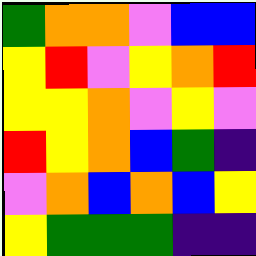[["green", "orange", "orange", "violet", "blue", "blue"], ["yellow", "red", "violet", "yellow", "orange", "red"], ["yellow", "yellow", "orange", "violet", "yellow", "violet"], ["red", "yellow", "orange", "blue", "green", "indigo"], ["violet", "orange", "blue", "orange", "blue", "yellow"], ["yellow", "green", "green", "green", "indigo", "indigo"]]